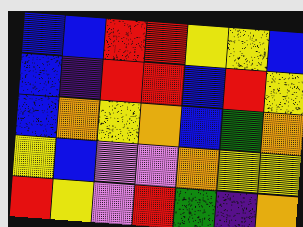[["blue", "blue", "red", "red", "yellow", "yellow", "blue"], ["blue", "indigo", "red", "red", "blue", "red", "yellow"], ["blue", "orange", "yellow", "orange", "blue", "green", "orange"], ["yellow", "blue", "violet", "violet", "orange", "yellow", "yellow"], ["red", "yellow", "violet", "red", "green", "indigo", "orange"]]